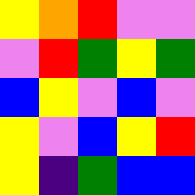[["yellow", "orange", "red", "violet", "violet"], ["violet", "red", "green", "yellow", "green"], ["blue", "yellow", "violet", "blue", "violet"], ["yellow", "violet", "blue", "yellow", "red"], ["yellow", "indigo", "green", "blue", "blue"]]